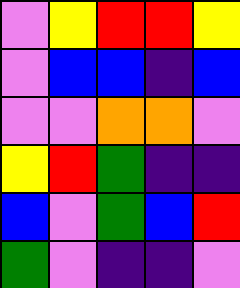[["violet", "yellow", "red", "red", "yellow"], ["violet", "blue", "blue", "indigo", "blue"], ["violet", "violet", "orange", "orange", "violet"], ["yellow", "red", "green", "indigo", "indigo"], ["blue", "violet", "green", "blue", "red"], ["green", "violet", "indigo", "indigo", "violet"]]